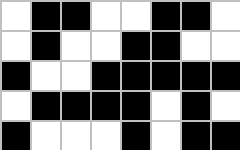[["white", "black", "black", "white", "white", "black", "black", "white"], ["white", "black", "white", "white", "black", "black", "white", "white"], ["black", "white", "white", "black", "black", "black", "black", "black"], ["white", "black", "black", "black", "black", "white", "black", "white"], ["black", "white", "white", "white", "black", "white", "black", "black"]]